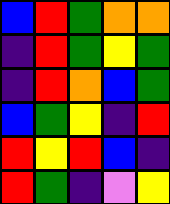[["blue", "red", "green", "orange", "orange"], ["indigo", "red", "green", "yellow", "green"], ["indigo", "red", "orange", "blue", "green"], ["blue", "green", "yellow", "indigo", "red"], ["red", "yellow", "red", "blue", "indigo"], ["red", "green", "indigo", "violet", "yellow"]]